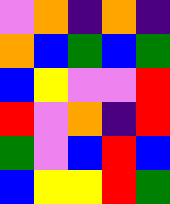[["violet", "orange", "indigo", "orange", "indigo"], ["orange", "blue", "green", "blue", "green"], ["blue", "yellow", "violet", "violet", "red"], ["red", "violet", "orange", "indigo", "red"], ["green", "violet", "blue", "red", "blue"], ["blue", "yellow", "yellow", "red", "green"]]